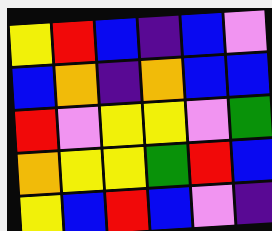[["yellow", "red", "blue", "indigo", "blue", "violet"], ["blue", "orange", "indigo", "orange", "blue", "blue"], ["red", "violet", "yellow", "yellow", "violet", "green"], ["orange", "yellow", "yellow", "green", "red", "blue"], ["yellow", "blue", "red", "blue", "violet", "indigo"]]